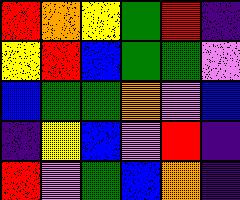[["red", "orange", "yellow", "green", "red", "indigo"], ["yellow", "red", "blue", "green", "green", "violet"], ["blue", "green", "green", "orange", "violet", "blue"], ["indigo", "yellow", "blue", "violet", "red", "indigo"], ["red", "violet", "green", "blue", "orange", "indigo"]]